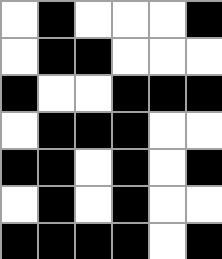[["white", "black", "white", "white", "white", "black"], ["white", "black", "black", "white", "white", "white"], ["black", "white", "white", "black", "black", "black"], ["white", "black", "black", "black", "white", "white"], ["black", "black", "white", "black", "white", "black"], ["white", "black", "white", "black", "white", "white"], ["black", "black", "black", "black", "white", "black"]]